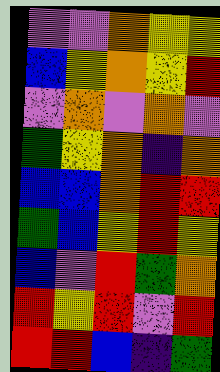[["violet", "violet", "orange", "yellow", "yellow"], ["blue", "yellow", "orange", "yellow", "red"], ["violet", "orange", "violet", "orange", "violet"], ["green", "yellow", "orange", "indigo", "orange"], ["blue", "blue", "orange", "red", "red"], ["green", "blue", "yellow", "red", "yellow"], ["blue", "violet", "red", "green", "orange"], ["red", "yellow", "red", "violet", "red"], ["red", "red", "blue", "indigo", "green"]]